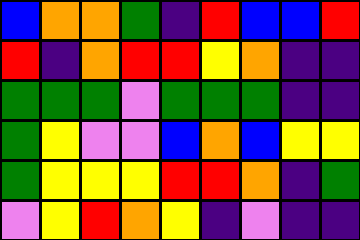[["blue", "orange", "orange", "green", "indigo", "red", "blue", "blue", "red"], ["red", "indigo", "orange", "red", "red", "yellow", "orange", "indigo", "indigo"], ["green", "green", "green", "violet", "green", "green", "green", "indigo", "indigo"], ["green", "yellow", "violet", "violet", "blue", "orange", "blue", "yellow", "yellow"], ["green", "yellow", "yellow", "yellow", "red", "red", "orange", "indigo", "green"], ["violet", "yellow", "red", "orange", "yellow", "indigo", "violet", "indigo", "indigo"]]